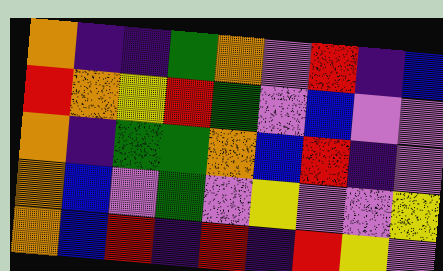[["orange", "indigo", "indigo", "green", "orange", "violet", "red", "indigo", "blue"], ["red", "orange", "yellow", "red", "green", "violet", "blue", "violet", "violet"], ["orange", "indigo", "green", "green", "orange", "blue", "red", "indigo", "violet"], ["orange", "blue", "violet", "green", "violet", "yellow", "violet", "violet", "yellow"], ["orange", "blue", "red", "indigo", "red", "indigo", "red", "yellow", "violet"]]